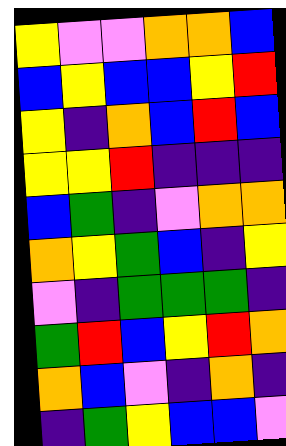[["yellow", "violet", "violet", "orange", "orange", "blue"], ["blue", "yellow", "blue", "blue", "yellow", "red"], ["yellow", "indigo", "orange", "blue", "red", "blue"], ["yellow", "yellow", "red", "indigo", "indigo", "indigo"], ["blue", "green", "indigo", "violet", "orange", "orange"], ["orange", "yellow", "green", "blue", "indigo", "yellow"], ["violet", "indigo", "green", "green", "green", "indigo"], ["green", "red", "blue", "yellow", "red", "orange"], ["orange", "blue", "violet", "indigo", "orange", "indigo"], ["indigo", "green", "yellow", "blue", "blue", "violet"]]